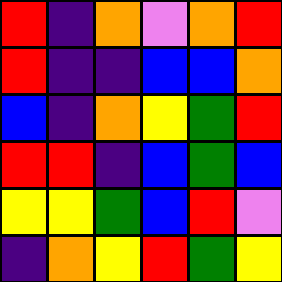[["red", "indigo", "orange", "violet", "orange", "red"], ["red", "indigo", "indigo", "blue", "blue", "orange"], ["blue", "indigo", "orange", "yellow", "green", "red"], ["red", "red", "indigo", "blue", "green", "blue"], ["yellow", "yellow", "green", "blue", "red", "violet"], ["indigo", "orange", "yellow", "red", "green", "yellow"]]